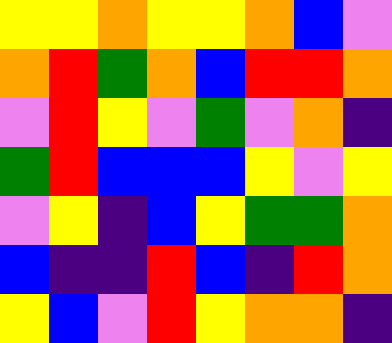[["yellow", "yellow", "orange", "yellow", "yellow", "orange", "blue", "violet"], ["orange", "red", "green", "orange", "blue", "red", "red", "orange"], ["violet", "red", "yellow", "violet", "green", "violet", "orange", "indigo"], ["green", "red", "blue", "blue", "blue", "yellow", "violet", "yellow"], ["violet", "yellow", "indigo", "blue", "yellow", "green", "green", "orange"], ["blue", "indigo", "indigo", "red", "blue", "indigo", "red", "orange"], ["yellow", "blue", "violet", "red", "yellow", "orange", "orange", "indigo"]]